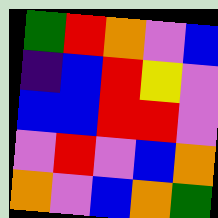[["green", "red", "orange", "violet", "blue"], ["indigo", "blue", "red", "yellow", "violet"], ["blue", "blue", "red", "red", "violet"], ["violet", "red", "violet", "blue", "orange"], ["orange", "violet", "blue", "orange", "green"]]